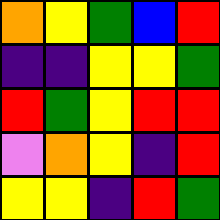[["orange", "yellow", "green", "blue", "red"], ["indigo", "indigo", "yellow", "yellow", "green"], ["red", "green", "yellow", "red", "red"], ["violet", "orange", "yellow", "indigo", "red"], ["yellow", "yellow", "indigo", "red", "green"]]